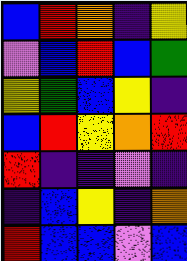[["blue", "red", "orange", "indigo", "yellow"], ["violet", "blue", "red", "blue", "green"], ["yellow", "green", "blue", "yellow", "indigo"], ["blue", "red", "yellow", "orange", "red"], ["red", "indigo", "indigo", "violet", "indigo"], ["indigo", "blue", "yellow", "indigo", "orange"], ["red", "blue", "blue", "violet", "blue"]]